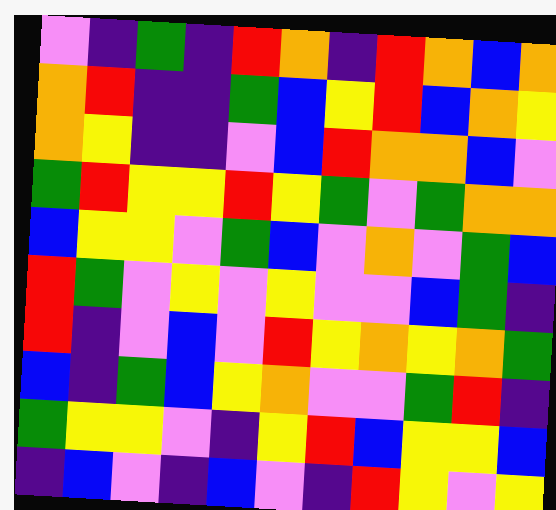[["violet", "indigo", "green", "indigo", "red", "orange", "indigo", "red", "orange", "blue", "orange"], ["orange", "red", "indigo", "indigo", "green", "blue", "yellow", "red", "blue", "orange", "yellow"], ["orange", "yellow", "indigo", "indigo", "violet", "blue", "red", "orange", "orange", "blue", "violet"], ["green", "red", "yellow", "yellow", "red", "yellow", "green", "violet", "green", "orange", "orange"], ["blue", "yellow", "yellow", "violet", "green", "blue", "violet", "orange", "violet", "green", "blue"], ["red", "green", "violet", "yellow", "violet", "yellow", "violet", "violet", "blue", "green", "indigo"], ["red", "indigo", "violet", "blue", "violet", "red", "yellow", "orange", "yellow", "orange", "green"], ["blue", "indigo", "green", "blue", "yellow", "orange", "violet", "violet", "green", "red", "indigo"], ["green", "yellow", "yellow", "violet", "indigo", "yellow", "red", "blue", "yellow", "yellow", "blue"], ["indigo", "blue", "violet", "indigo", "blue", "violet", "indigo", "red", "yellow", "violet", "yellow"]]